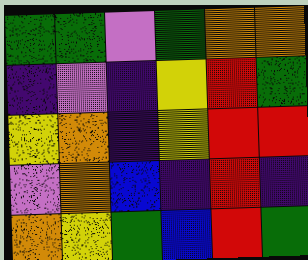[["green", "green", "violet", "green", "orange", "orange"], ["indigo", "violet", "indigo", "yellow", "red", "green"], ["yellow", "orange", "indigo", "yellow", "red", "red"], ["violet", "orange", "blue", "indigo", "red", "indigo"], ["orange", "yellow", "green", "blue", "red", "green"]]